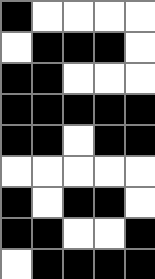[["black", "white", "white", "white", "white"], ["white", "black", "black", "black", "white"], ["black", "black", "white", "white", "white"], ["black", "black", "black", "black", "black"], ["black", "black", "white", "black", "black"], ["white", "white", "white", "white", "white"], ["black", "white", "black", "black", "white"], ["black", "black", "white", "white", "black"], ["white", "black", "black", "black", "black"]]